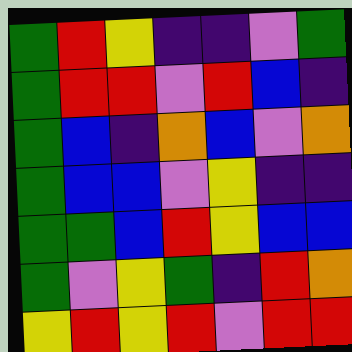[["green", "red", "yellow", "indigo", "indigo", "violet", "green"], ["green", "red", "red", "violet", "red", "blue", "indigo"], ["green", "blue", "indigo", "orange", "blue", "violet", "orange"], ["green", "blue", "blue", "violet", "yellow", "indigo", "indigo"], ["green", "green", "blue", "red", "yellow", "blue", "blue"], ["green", "violet", "yellow", "green", "indigo", "red", "orange"], ["yellow", "red", "yellow", "red", "violet", "red", "red"]]